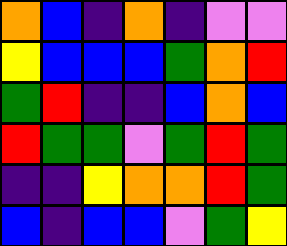[["orange", "blue", "indigo", "orange", "indigo", "violet", "violet"], ["yellow", "blue", "blue", "blue", "green", "orange", "red"], ["green", "red", "indigo", "indigo", "blue", "orange", "blue"], ["red", "green", "green", "violet", "green", "red", "green"], ["indigo", "indigo", "yellow", "orange", "orange", "red", "green"], ["blue", "indigo", "blue", "blue", "violet", "green", "yellow"]]